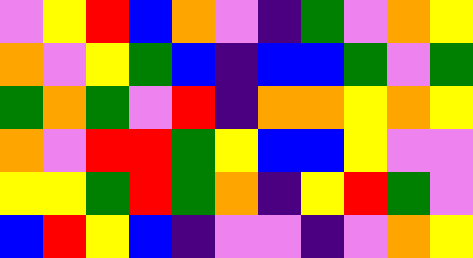[["violet", "yellow", "red", "blue", "orange", "violet", "indigo", "green", "violet", "orange", "yellow"], ["orange", "violet", "yellow", "green", "blue", "indigo", "blue", "blue", "green", "violet", "green"], ["green", "orange", "green", "violet", "red", "indigo", "orange", "orange", "yellow", "orange", "yellow"], ["orange", "violet", "red", "red", "green", "yellow", "blue", "blue", "yellow", "violet", "violet"], ["yellow", "yellow", "green", "red", "green", "orange", "indigo", "yellow", "red", "green", "violet"], ["blue", "red", "yellow", "blue", "indigo", "violet", "violet", "indigo", "violet", "orange", "yellow"]]